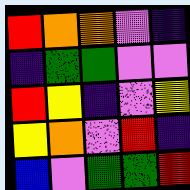[["red", "orange", "orange", "violet", "indigo"], ["indigo", "green", "green", "violet", "violet"], ["red", "yellow", "indigo", "violet", "yellow"], ["yellow", "orange", "violet", "red", "indigo"], ["blue", "violet", "green", "green", "red"]]